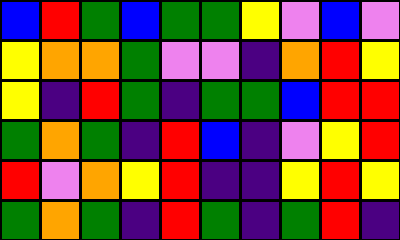[["blue", "red", "green", "blue", "green", "green", "yellow", "violet", "blue", "violet"], ["yellow", "orange", "orange", "green", "violet", "violet", "indigo", "orange", "red", "yellow"], ["yellow", "indigo", "red", "green", "indigo", "green", "green", "blue", "red", "red"], ["green", "orange", "green", "indigo", "red", "blue", "indigo", "violet", "yellow", "red"], ["red", "violet", "orange", "yellow", "red", "indigo", "indigo", "yellow", "red", "yellow"], ["green", "orange", "green", "indigo", "red", "green", "indigo", "green", "red", "indigo"]]